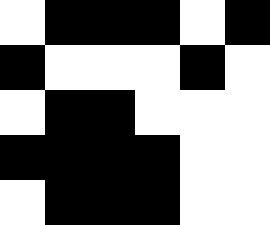[["white", "black", "black", "black", "white", "black"], ["black", "white", "white", "white", "black", "white"], ["white", "black", "black", "white", "white", "white"], ["black", "black", "black", "black", "white", "white"], ["white", "black", "black", "black", "white", "white"]]